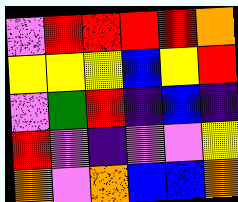[["violet", "red", "red", "red", "red", "orange"], ["yellow", "yellow", "yellow", "blue", "yellow", "red"], ["violet", "green", "red", "indigo", "blue", "indigo"], ["red", "violet", "indigo", "violet", "violet", "yellow"], ["orange", "violet", "orange", "blue", "blue", "orange"]]